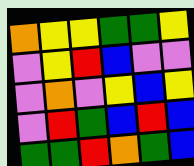[["orange", "yellow", "yellow", "green", "green", "yellow"], ["violet", "yellow", "red", "blue", "violet", "violet"], ["violet", "orange", "violet", "yellow", "blue", "yellow"], ["violet", "red", "green", "blue", "red", "blue"], ["green", "green", "red", "orange", "green", "blue"]]